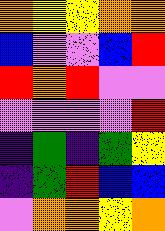[["orange", "yellow", "yellow", "orange", "orange"], ["blue", "violet", "violet", "blue", "red"], ["red", "orange", "red", "violet", "violet"], ["violet", "violet", "violet", "violet", "red"], ["indigo", "green", "indigo", "green", "yellow"], ["indigo", "green", "red", "blue", "blue"], ["violet", "orange", "orange", "yellow", "orange"]]